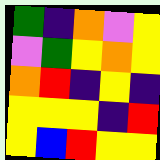[["green", "indigo", "orange", "violet", "yellow"], ["violet", "green", "yellow", "orange", "yellow"], ["orange", "red", "indigo", "yellow", "indigo"], ["yellow", "yellow", "yellow", "indigo", "red"], ["yellow", "blue", "red", "yellow", "yellow"]]